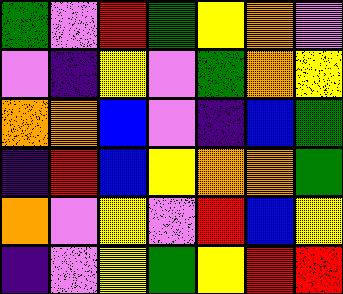[["green", "violet", "red", "green", "yellow", "orange", "violet"], ["violet", "indigo", "yellow", "violet", "green", "orange", "yellow"], ["orange", "orange", "blue", "violet", "indigo", "blue", "green"], ["indigo", "red", "blue", "yellow", "orange", "orange", "green"], ["orange", "violet", "yellow", "violet", "red", "blue", "yellow"], ["indigo", "violet", "yellow", "green", "yellow", "red", "red"]]